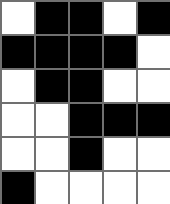[["white", "black", "black", "white", "black"], ["black", "black", "black", "black", "white"], ["white", "black", "black", "white", "white"], ["white", "white", "black", "black", "black"], ["white", "white", "black", "white", "white"], ["black", "white", "white", "white", "white"]]